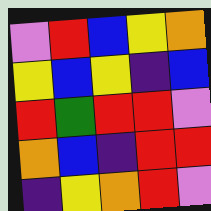[["violet", "red", "blue", "yellow", "orange"], ["yellow", "blue", "yellow", "indigo", "blue"], ["red", "green", "red", "red", "violet"], ["orange", "blue", "indigo", "red", "red"], ["indigo", "yellow", "orange", "red", "violet"]]